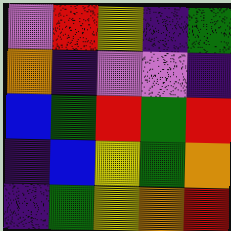[["violet", "red", "yellow", "indigo", "green"], ["orange", "indigo", "violet", "violet", "indigo"], ["blue", "green", "red", "green", "red"], ["indigo", "blue", "yellow", "green", "orange"], ["indigo", "green", "yellow", "orange", "red"]]